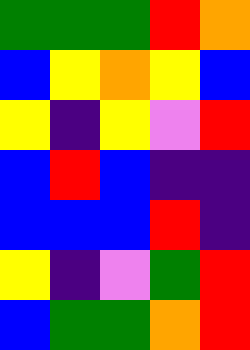[["green", "green", "green", "red", "orange"], ["blue", "yellow", "orange", "yellow", "blue"], ["yellow", "indigo", "yellow", "violet", "red"], ["blue", "red", "blue", "indigo", "indigo"], ["blue", "blue", "blue", "red", "indigo"], ["yellow", "indigo", "violet", "green", "red"], ["blue", "green", "green", "orange", "red"]]